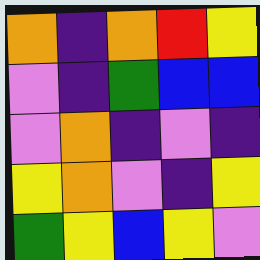[["orange", "indigo", "orange", "red", "yellow"], ["violet", "indigo", "green", "blue", "blue"], ["violet", "orange", "indigo", "violet", "indigo"], ["yellow", "orange", "violet", "indigo", "yellow"], ["green", "yellow", "blue", "yellow", "violet"]]